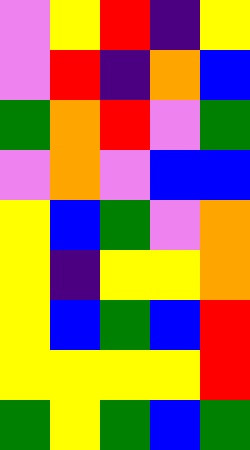[["violet", "yellow", "red", "indigo", "yellow"], ["violet", "red", "indigo", "orange", "blue"], ["green", "orange", "red", "violet", "green"], ["violet", "orange", "violet", "blue", "blue"], ["yellow", "blue", "green", "violet", "orange"], ["yellow", "indigo", "yellow", "yellow", "orange"], ["yellow", "blue", "green", "blue", "red"], ["yellow", "yellow", "yellow", "yellow", "red"], ["green", "yellow", "green", "blue", "green"]]